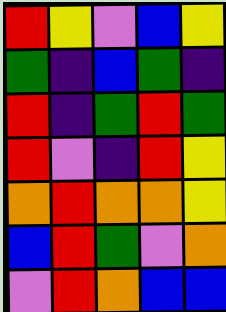[["red", "yellow", "violet", "blue", "yellow"], ["green", "indigo", "blue", "green", "indigo"], ["red", "indigo", "green", "red", "green"], ["red", "violet", "indigo", "red", "yellow"], ["orange", "red", "orange", "orange", "yellow"], ["blue", "red", "green", "violet", "orange"], ["violet", "red", "orange", "blue", "blue"]]